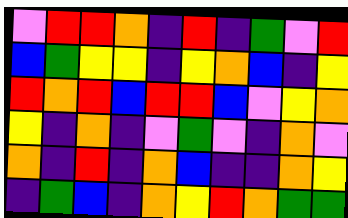[["violet", "red", "red", "orange", "indigo", "red", "indigo", "green", "violet", "red"], ["blue", "green", "yellow", "yellow", "indigo", "yellow", "orange", "blue", "indigo", "yellow"], ["red", "orange", "red", "blue", "red", "red", "blue", "violet", "yellow", "orange"], ["yellow", "indigo", "orange", "indigo", "violet", "green", "violet", "indigo", "orange", "violet"], ["orange", "indigo", "red", "indigo", "orange", "blue", "indigo", "indigo", "orange", "yellow"], ["indigo", "green", "blue", "indigo", "orange", "yellow", "red", "orange", "green", "green"]]